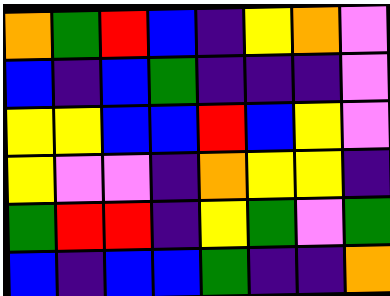[["orange", "green", "red", "blue", "indigo", "yellow", "orange", "violet"], ["blue", "indigo", "blue", "green", "indigo", "indigo", "indigo", "violet"], ["yellow", "yellow", "blue", "blue", "red", "blue", "yellow", "violet"], ["yellow", "violet", "violet", "indigo", "orange", "yellow", "yellow", "indigo"], ["green", "red", "red", "indigo", "yellow", "green", "violet", "green"], ["blue", "indigo", "blue", "blue", "green", "indigo", "indigo", "orange"]]